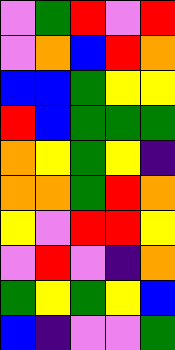[["violet", "green", "red", "violet", "red"], ["violet", "orange", "blue", "red", "orange"], ["blue", "blue", "green", "yellow", "yellow"], ["red", "blue", "green", "green", "green"], ["orange", "yellow", "green", "yellow", "indigo"], ["orange", "orange", "green", "red", "orange"], ["yellow", "violet", "red", "red", "yellow"], ["violet", "red", "violet", "indigo", "orange"], ["green", "yellow", "green", "yellow", "blue"], ["blue", "indigo", "violet", "violet", "green"]]